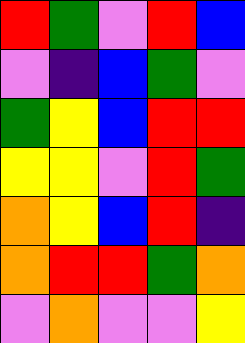[["red", "green", "violet", "red", "blue"], ["violet", "indigo", "blue", "green", "violet"], ["green", "yellow", "blue", "red", "red"], ["yellow", "yellow", "violet", "red", "green"], ["orange", "yellow", "blue", "red", "indigo"], ["orange", "red", "red", "green", "orange"], ["violet", "orange", "violet", "violet", "yellow"]]